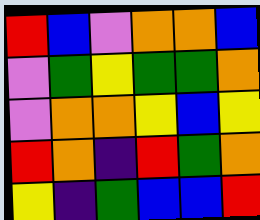[["red", "blue", "violet", "orange", "orange", "blue"], ["violet", "green", "yellow", "green", "green", "orange"], ["violet", "orange", "orange", "yellow", "blue", "yellow"], ["red", "orange", "indigo", "red", "green", "orange"], ["yellow", "indigo", "green", "blue", "blue", "red"]]